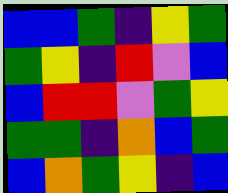[["blue", "blue", "green", "indigo", "yellow", "green"], ["green", "yellow", "indigo", "red", "violet", "blue"], ["blue", "red", "red", "violet", "green", "yellow"], ["green", "green", "indigo", "orange", "blue", "green"], ["blue", "orange", "green", "yellow", "indigo", "blue"]]